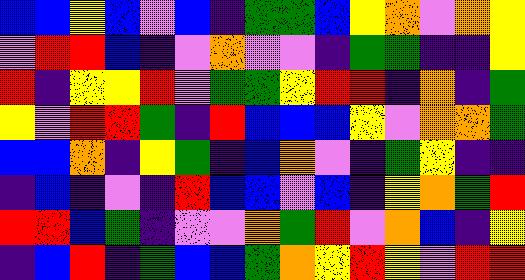[["blue", "blue", "yellow", "blue", "violet", "blue", "indigo", "green", "green", "blue", "yellow", "orange", "violet", "orange", "yellow"], ["violet", "red", "red", "blue", "indigo", "violet", "orange", "violet", "violet", "indigo", "green", "green", "indigo", "indigo", "yellow"], ["red", "indigo", "yellow", "yellow", "red", "violet", "green", "green", "yellow", "red", "red", "indigo", "orange", "indigo", "green"], ["yellow", "violet", "red", "red", "green", "indigo", "red", "blue", "blue", "blue", "yellow", "violet", "orange", "orange", "green"], ["blue", "blue", "orange", "indigo", "yellow", "green", "indigo", "blue", "orange", "violet", "indigo", "green", "yellow", "indigo", "indigo"], ["indigo", "blue", "indigo", "violet", "indigo", "red", "blue", "blue", "violet", "blue", "indigo", "yellow", "orange", "green", "red"], ["red", "red", "blue", "green", "indigo", "violet", "violet", "orange", "green", "red", "violet", "orange", "blue", "indigo", "yellow"], ["indigo", "blue", "red", "indigo", "green", "blue", "blue", "green", "orange", "yellow", "red", "yellow", "violet", "red", "red"]]